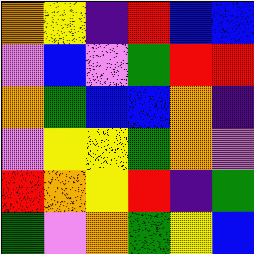[["orange", "yellow", "indigo", "red", "blue", "blue"], ["violet", "blue", "violet", "green", "red", "red"], ["orange", "green", "blue", "blue", "orange", "indigo"], ["violet", "yellow", "yellow", "green", "orange", "violet"], ["red", "orange", "yellow", "red", "indigo", "green"], ["green", "violet", "orange", "green", "yellow", "blue"]]